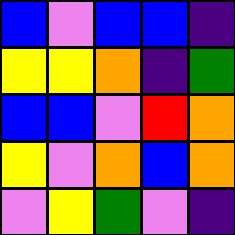[["blue", "violet", "blue", "blue", "indigo"], ["yellow", "yellow", "orange", "indigo", "green"], ["blue", "blue", "violet", "red", "orange"], ["yellow", "violet", "orange", "blue", "orange"], ["violet", "yellow", "green", "violet", "indigo"]]